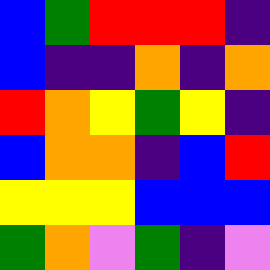[["blue", "green", "red", "red", "red", "indigo"], ["blue", "indigo", "indigo", "orange", "indigo", "orange"], ["red", "orange", "yellow", "green", "yellow", "indigo"], ["blue", "orange", "orange", "indigo", "blue", "red"], ["yellow", "yellow", "yellow", "blue", "blue", "blue"], ["green", "orange", "violet", "green", "indigo", "violet"]]